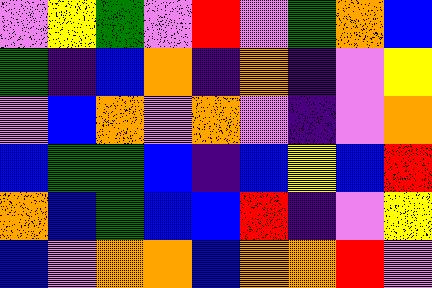[["violet", "yellow", "green", "violet", "red", "violet", "green", "orange", "blue"], ["green", "indigo", "blue", "orange", "indigo", "orange", "indigo", "violet", "yellow"], ["violet", "blue", "orange", "violet", "orange", "violet", "indigo", "violet", "orange"], ["blue", "green", "green", "blue", "indigo", "blue", "yellow", "blue", "red"], ["orange", "blue", "green", "blue", "blue", "red", "indigo", "violet", "yellow"], ["blue", "violet", "orange", "orange", "blue", "orange", "orange", "red", "violet"]]